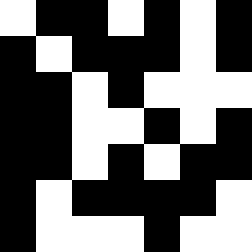[["white", "black", "black", "white", "black", "white", "black"], ["black", "white", "black", "black", "black", "white", "black"], ["black", "black", "white", "black", "white", "white", "white"], ["black", "black", "white", "white", "black", "white", "black"], ["black", "black", "white", "black", "white", "black", "black"], ["black", "white", "black", "black", "black", "black", "white"], ["black", "white", "white", "white", "black", "white", "white"]]